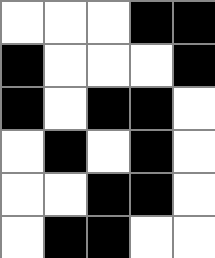[["white", "white", "white", "black", "black"], ["black", "white", "white", "white", "black"], ["black", "white", "black", "black", "white"], ["white", "black", "white", "black", "white"], ["white", "white", "black", "black", "white"], ["white", "black", "black", "white", "white"]]